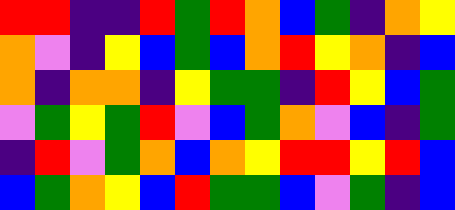[["red", "red", "indigo", "indigo", "red", "green", "red", "orange", "blue", "green", "indigo", "orange", "yellow"], ["orange", "violet", "indigo", "yellow", "blue", "green", "blue", "orange", "red", "yellow", "orange", "indigo", "blue"], ["orange", "indigo", "orange", "orange", "indigo", "yellow", "green", "green", "indigo", "red", "yellow", "blue", "green"], ["violet", "green", "yellow", "green", "red", "violet", "blue", "green", "orange", "violet", "blue", "indigo", "green"], ["indigo", "red", "violet", "green", "orange", "blue", "orange", "yellow", "red", "red", "yellow", "red", "blue"], ["blue", "green", "orange", "yellow", "blue", "red", "green", "green", "blue", "violet", "green", "indigo", "blue"]]